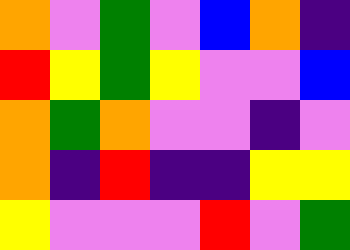[["orange", "violet", "green", "violet", "blue", "orange", "indigo"], ["red", "yellow", "green", "yellow", "violet", "violet", "blue"], ["orange", "green", "orange", "violet", "violet", "indigo", "violet"], ["orange", "indigo", "red", "indigo", "indigo", "yellow", "yellow"], ["yellow", "violet", "violet", "violet", "red", "violet", "green"]]